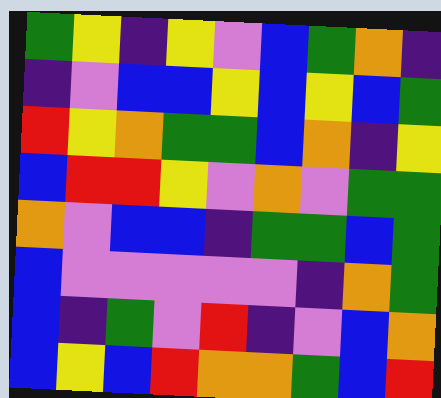[["green", "yellow", "indigo", "yellow", "violet", "blue", "green", "orange", "indigo"], ["indigo", "violet", "blue", "blue", "yellow", "blue", "yellow", "blue", "green"], ["red", "yellow", "orange", "green", "green", "blue", "orange", "indigo", "yellow"], ["blue", "red", "red", "yellow", "violet", "orange", "violet", "green", "green"], ["orange", "violet", "blue", "blue", "indigo", "green", "green", "blue", "green"], ["blue", "violet", "violet", "violet", "violet", "violet", "indigo", "orange", "green"], ["blue", "indigo", "green", "violet", "red", "indigo", "violet", "blue", "orange"], ["blue", "yellow", "blue", "red", "orange", "orange", "green", "blue", "red"]]